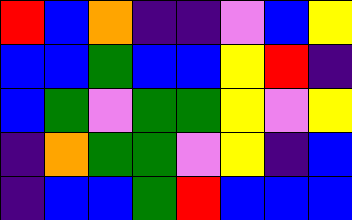[["red", "blue", "orange", "indigo", "indigo", "violet", "blue", "yellow"], ["blue", "blue", "green", "blue", "blue", "yellow", "red", "indigo"], ["blue", "green", "violet", "green", "green", "yellow", "violet", "yellow"], ["indigo", "orange", "green", "green", "violet", "yellow", "indigo", "blue"], ["indigo", "blue", "blue", "green", "red", "blue", "blue", "blue"]]